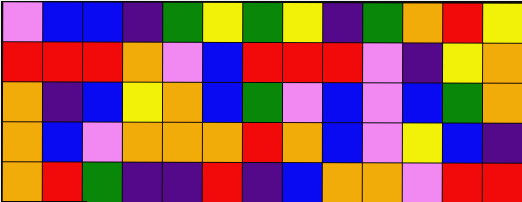[["violet", "blue", "blue", "indigo", "green", "yellow", "green", "yellow", "indigo", "green", "orange", "red", "yellow"], ["red", "red", "red", "orange", "violet", "blue", "red", "red", "red", "violet", "indigo", "yellow", "orange"], ["orange", "indigo", "blue", "yellow", "orange", "blue", "green", "violet", "blue", "violet", "blue", "green", "orange"], ["orange", "blue", "violet", "orange", "orange", "orange", "red", "orange", "blue", "violet", "yellow", "blue", "indigo"], ["orange", "red", "green", "indigo", "indigo", "red", "indigo", "blue", "orange", "orange", "violet", "red", "red"]]